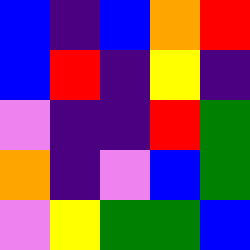[["blue", "indigo", "blue", "orange", "red"], ["blue", "red", "indigo", "yellow", "indigo"], ["violet", "indigo", "indigo", "red", "green"], ["orange", "indigo", "violet", "blue", "green"], ["violet", "yellow", "green", "green", "blue"]]